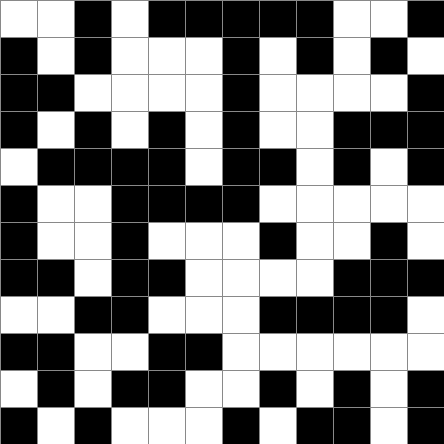[["white", "white", "black", "white", "black", "black", "black", "black", "black", "white", "white", "black"], ["black", "white", "black", "white", "white", "white", "black", "white", "black", "white", "black", "white"], ["black", "black", "white", "white", "white", "white", "black", "white", "white", "white", "white", "black"], ["black", "white", "black", "white", "black", "white", "black", "white", "white", "black", "black", "black"], ["white", "black", "black", "black", "black", "white", "black", "black", "white", "black", "white", "black"], ["black", "white", "white", "black", "black", "black", "black", "white", "white", "white", "white", "white"], ["black", "white", "white", "black", "white", "white", "white", "black", "white", "white", "black", "white"], ["black", "black", "white", "black", "black", "white", "white", "white", "white", "black", "black", "black"], ["white", "white", "black", "black", "white", "white", "white", "black", "black", "black", "black", "white"], ["black", "black", "white", "white", "black", "black", "white", "white", "white", "white", "white", "white"], ["white", "black", "white", "black", "black", "white", "white", "black", "white", "black", "white", "black"], ["black", "white", "black", "white", "white", "white", "black", "white", "black", "black", "white", "black"]]